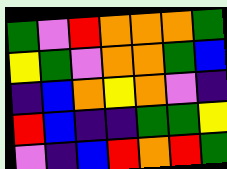[["green", "violet", "red", "orange", "orange", "orange", "green"], ["yellow", "green", "violet", "orange", "orange", "green", "blue"], ["indigo", "blue", "orange", "yellow", "orange", "violet", "indigo"], ["red", "blue", "indigo", "indigo", "green", "green", "yellow"], ["violet", "indigo", "blue", "red", "orange", "red", "green"]]